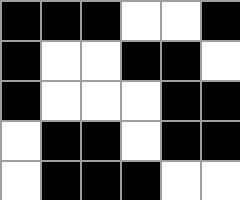[["black", "black", "black", "white", "white", "black"], ["black", "white", "white", "black", "black", "white"], ["black", "white", "white", "white", "black", "black"], ["white", "black", "black", "white", "black", "black"], ["white", "black", "black", "black", "white", "white"]]